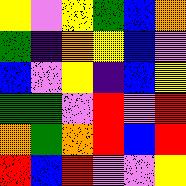[["yellow", "violet", "yellow", "green", "blue", "orange"], ["green", "indigo", "orange", "yellow", "blue", "violet"], ["blue", "violet", "yellow", "indigo", "blue", "yellow"], ["green", "green", "violet", "red", "violet", "red"], ["orange", "green", "orange", "red", "blue", "red"], ["red", "blue", "red", "violet", "violet", "yellow"]]